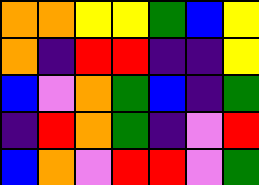[["orange", "orange", "yellow", "yellow", "green", "blue", "yellow"], ["orange", "indigo", "red", "red", "indigo", "indigo", "yellow"], ["blue", "violet", "orange", "green", "blue", "indigo", "green"], ["indigo", "red", "orange", "green", "indigo", "violet", "red"], ["blue", "orange", "violet", "red", "red", "violet", "green"]]